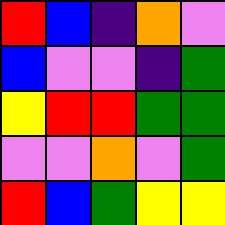[["red", "blue", "indigo", "orange", "violet"], ["blue", "violet", "violet", "indigo", "green"], ["yellow", "red", "red", "green", "green"], ["violet", "violet", "orange", "violet", "green"], ["red", "blue", "green", "yellow", "yellow"]]